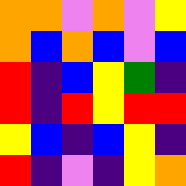[["orange", "orange", "violet", "orange", "violet", "yellow"], ["orange", "blue", "orange", "blue", "violet", "blue"], ["red", "indigo", "blue", "yellow", "green", "indigo"], ["red", "indigo", "red", "yellow", "red", "red"], ["yellow", "blue", "indigo", "blue", "yellow", "indigo"], ["red", "indigo", "violet", "indigo", "yellow", "orange"]]